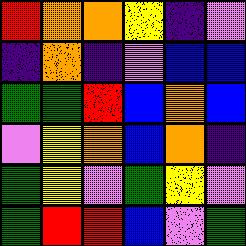[["red", "orange", "orange", "yellow", "indigo", "violet"], ["indigo", "orange", "indigo", "violet", "blue", "blue"], ["green", "green", "red", "blue", "orange", "blue"], ["violet", "yellow", "orange", "blue", "orange", "indigo"], ["green", "yellow", "violet", "green", "yellow", "violet"], ["green", "red", "red", "blue", "violet", "green"]]